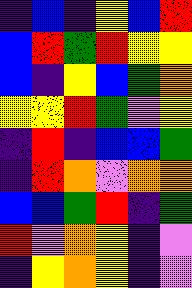[["indigo", "blue", "indigo", "yellow", "blue", "red"], ["blue", "red", "green", "red", "yellow", "yellow"], ["blue", "indigo", "yellow", "blue", "green", "orange"], ["yellow", "yellow", "red", "green", "violet", "yellow"], ["indigo", "red", "indigo", "blue", "blue", "green"], ["indigo", "red", "orange", "violet", "orange", "orange"], ["blue", "blue", "green", "red", "indigo", "green"], ["red", "violet", "orange", "yellow", "indigo", "violet"], ["indigo", "yellow", "orange", "yellow", "indigo", "violet"]]